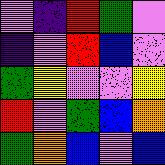[["violet", "indigo", "red", "green", "violet"], ["indigo", "violet", "red", "blue", "violet"], ["green", "yellow", "violet", "violet", "yellow"], ["red", "violet", "green", "blue", "orange"], ["green", "orange", "blue", "violet", "blue"]]